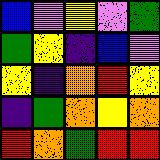[["blue", "violet", "yellow", "violet", "green"], ["green", "yellow", "indigo", "blue", "violet"], ["yellow", "indigo", "orange", "red", "yellow"], ["indigo", "green", "orange", "yellow", "orange"], ["red", "orange", "green", "red", "red"]]